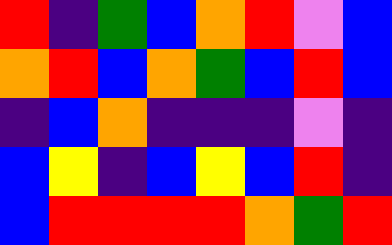[["red", "indigo", "green", "blue", "orange", "red", "violet", "blue"], ["orange", "red", "blue", "orange", "green", "blue", "red", "blue"], ["indigo", "blue", "orange", "indigo", "indigo", "indigo", "violet", "indigo"], ["blue", "yellow", "indigo", "blue", "yellow", "blue", "red", "indigo"], ["blue", "red", "red", "red", "red", "orange", "green", "red"]]